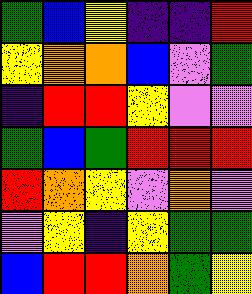[["green", "blue", "yellow", "indigo", "indigo", "red"], ["yellow", "orange", "orange", "blue", "violet", "green"], ["indigo", "red", "red", "yellow", "violet", "violet"], ["green", "blue", "green", "red", "red", "red"], ["red", "orange", "yellow", "violet", "orange", "violet"], ["violet", "yellow", "indigo", "yellow", "green", "green"], ["blue", "red", "red", "orange", "green", "yellow"]]